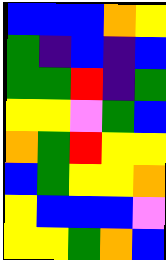[["blue", "blue", "blue", "orange", "yellow"], ["green", "indigo", "blue", "indigo", "blue"], ["green", "green", "red", "indigo", "green"], ["yellow", "yellow", "violet", "green", "blue"], ["orange", "green", "red", "yellow", "yellow"], ["blue", "green", "yellow", "yellow", "orange"], ["yellow", "blue", "blue", "blue", "violet"], ["yellow", "yellow", "green", "orange", "blue"]]